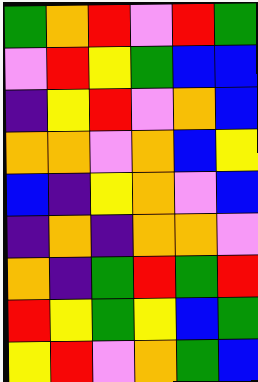[["green", "orange", "red", "violet", "red", "green"], ["violet", "red", "yellow", "green", "blue", "blue"], ["indigo", "yellow", "red", "violet", "orange", "blue"], ["orange", "orange", "violet", "orange", "blue", "yellow"], ["blue", "indigo", "yellow", "orange", "violet", "blue"], ["indigo", "orange", "indigo", "orange", "orange", "violet"], ["orange", "indigo", "green", "red", "green", "red"], ["red", "yellow", "green", "yellow", "blue", "green"], ["yellow", "red", "violet", "orange", "green", "blue"]]